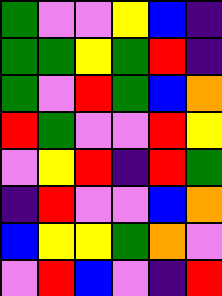[["green", "violet", "violet", "yellow", "blue", "indigo"], ["green", "green", "yellow", "green", "red", "indigo"], ["green", "violet", "red", "green", "blue", "orange"], ["red", "green", "violet", "violet", "red", "yellow"], ["violet", "yellow", "red", "indigo", "red", "green"], ["indigo", "red", "violet", "violet", "blue", "orange"], ["blue", "yellow", "yellow", "green", "orange", "violet"], ["violet", "red", "blue", "violet", "indigo", "red"]]